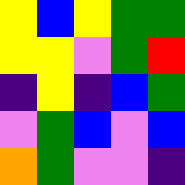[["yellow", "blue", "yellow", "green", "green"], ["yellow", "yellow", "violet", "green", "red"], ["indigo", "yellow", "indigo", "blue", "green"], ["violet", "green", "blue", "violet", "blue"], ["orange", "green", "violet", "violet", "indigo"]]